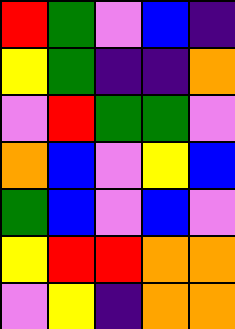[["red", "green", "violet", "blue", "indigo"], ["yellow", "green", "indigo", "indigo", "orange"], ["violet", "red", "green", "green", "violet"], ["orange", "blue", "violet", "yellow", "blue"], ["green", "blue", "violet", "blue", "violet"], ["yellow", "red", "red", "orange", "orange"], ["violet", "yellow", "indigo", "orange", "orange"]]